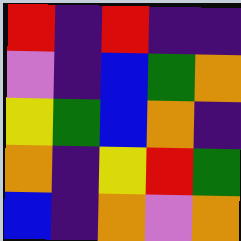[["red", "indigo", "red", "indigo", "indigo"], ["violet", "indigo", "blue", "green", "orange"], ["yellow", "green", "blue", "orange", "indigo"], ["orange", "indigo", "yellow", "red", "green"], ["blue", "indigo", "orange", "violet", "orange"]]